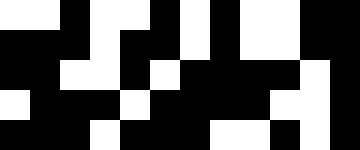[["white", "white", "black", "white", "white", "black", "white", "black", "white", "white", "black", "black"], ["black", "black", "black", "white", "black", "black", "white", "black", "white", "white", "black", "black"], ["black", "black", "white", "white", "black", "white", "black", "black", "black", "black", "white", "black"], ["white", "black", "black", "black", "white", "black", "black", "black", "black", "white", "white", "black"], ["black", "black", "black", "white", "black", "black", "black", "white", "white", "black", "white", "black"]]